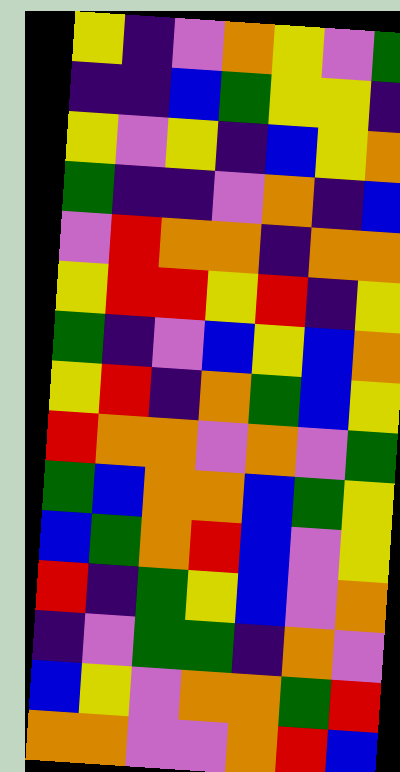[["yellow", "indigo", "violet", "orange", "yellow", "violet", "green"], ["indigo", "indigo", "blue", "green", "yellow", "yellow", "indigo"], ["yellow", "violet", "yellow", "indigo", "blue", "yellow", "orange"], ["green", "indigo", "indigo", "violet", "orange", "indigo", "blue"], ["violet", "red", "orange", "orange", "indigo", "orange", "orange"], ["yellow", "red", "red", "yellow", "red", "indigo", "yellow"], ["green", "indigo", "violet", "blue", "yellow", "blue", "orange"], ["yellow", "red", "indigo", "orange", "green", "blue", "yellow"], ["red", "orange", "orange", "violet", "orange", "violet", "green"], ["green", "blue", "orange", "orange", "blue", "green", "yellow"], ["blue", "green", "orange", "red", "blue", "violet", "yellow"], ["red", "indigo", "green", "yellow", "blue", "violet", "orange"], ["indigo", "violet", "green", "green", "indigo", "orange", "violet"], ["blue", "yellow", "violet", "orange", "orange", "green", "red"], ["orange", "orange", "violet", "violet", "orange", "red", "blue"]]